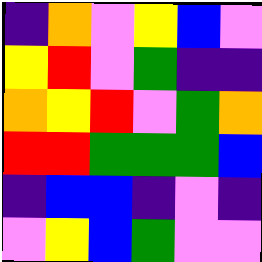[["indigo", "orange", "violet", "yellow", "blue", "violet"], ["yellow", "red", "violet", "green", "indigo", "indigo"], ["orange", "yellow", "red", "violet", "green", "orange"], ["red", "red", "green", "green", "green", "blue"], ["indigo", "blue", "blue", "indigo", "violet", "indigo"], ["violet", "yellow", "blue", "green", "violet", "violet"]]